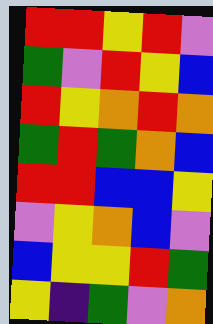[["red", "red", "yellow", "red", "violet"], ["green", "violet", "red", "yellow", "blue"], ["red", "yellow", "orange", "red", "orange"], ["green", "red", "green", "orange", "blue"], ["red", "red", "blue", "blue", "yellow"], ["violet", "yellow", "orange", "blue", "violet"], ["blue", "yellow", "yellow", "red", "green"], ["yellow", "indigo", "green", "violet", "orange"]]